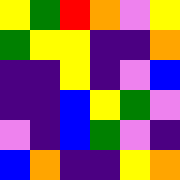[["yellow", "green", "red", "orange", "violet", "yellow"], ["green", "yellow", "yellow", "indigo", "indigo", "orange"], ["indigo", "indigo", "yellow", "indigo", "violet", "blue"], ["indigo", "indigo", "blue", "yellow", "green", "violet"], ["violet", "indigo", "blue", "green", "violet", "indigo"], ["blue", "orange", "indigo", "indigo", "yellow", "orange"]]